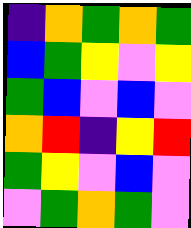[["indigo", "orange", "green", "orange", "green"], ["blue", "green", "yellow", "violet", "yellow"], ["green", "blue", "violet", "blue", "violet"], ["orange", "red", "indigo", "yellow", "red"], ["green", "yellow", "violet", "blue", "violet"], ["violet", "green", "orange", "green", "violet"]]